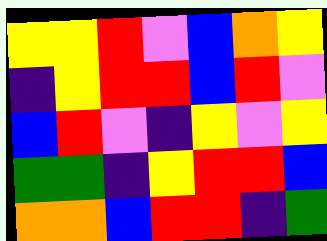[["yellow", "yellow", "red", "violet", "blue", "orange", "yellow"], ["indigo", "yellow", "red", "red", "blue", "red", "violet"], ["blue", "red", "violet", "indigo", "yellow", "violet", "yellow"], ["green", "green", "indigo", "yellow", "red", "red", "blue"], ["orange", "orange", "blue", "red", "red", "indigo", "green"]]